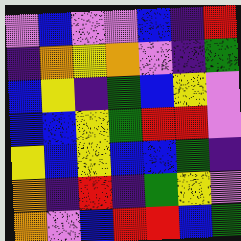[["violet", "blue", "violet", "violet", "blue", "indigo", "red"], ["indigo", "orange", "yellow", "orange", "violet", "indigo", "green"], ["blue", "yellow", "indigo", "green", "blue", "yellow", "violet"], ["blue", "blue", "yellow", "green", "red", "red", "violet"], ["yellow", "blue", "yellow", "blue", "blue", "green", "indigo"], ["orange", "indigo", "red", "indigo", "green", "yellow", "violet"], ["orange", "violet", "blue", "red", "red", "blue", "green"]]